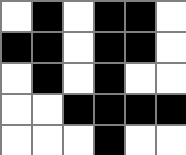[["white", "black", "white", "black", "black", "white"], ["black", "black", "white", "black", "black", "white"], ["white", "black", "white", "black", "white", "white"], ["white", "white", "black", "black", "black", "black"], ["white", "white", "white", "black", "white", "white"]]